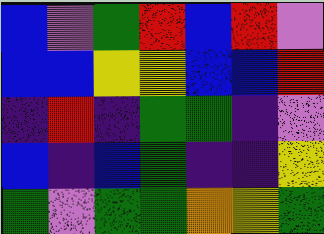[["blue", "violet", "green", "red", "blue", "red", "violet"], ["blue", "blue", "yellow", "yellow", "blue", "blue", "red"], ["indigo", "red", "indigo", "green", "green", "indigo", "violet"], ["blue", "indigo", "blue", "green", "indigo", "indigo", "yellow"], ["green", "violet", "green", "green", "orange", "yellow", "green"]]